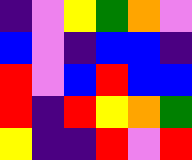[["indigo", "violet", "yellow", "green", "orange", "violet"], ["blue", "violet", "indigo", "blue", "blue", "indigo"], ["red", "violet", "blue", "red", "blue", "blue"], ["red", "indigo", "red", "yellow", "orange", "green"], ["yellow", "indigo", "indigo", "red", "violet", "red"]]